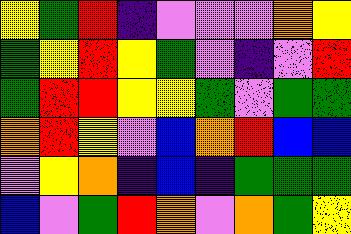[["yellow", "green", "red", "indigo", "violet", "violet", "violet", "orange", "yellow"], ["green", "yellow", "red", "yellow", "green", "violet", "indigo", "violet", "red"], ["green", "red", "red", "yellow", "yellow", "green", "violet", "green", "green"], ["orange", "red", "yellow", "violet", "blue", "orange", "red", "blue", "blue"], ["violet", "yellow", "orange", "indigo", "blue", "indigo", "green", "green", "green"], ["blue", "violet", "green", "red", "orange", "violet", "orange", "green", "yellow"]]